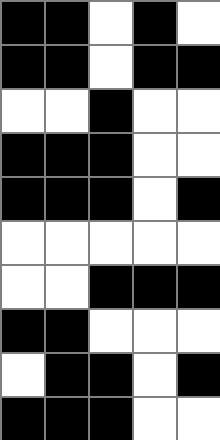[["black", "black", "white", "black", "white"], ["black", "black", "white", "black", "black"], ["white", "white", "black", "white", "white"], ["black", "black", "black", "white", "white"], ["black", "black", "black", "white", "black"], ["white", "white", "white", "white", "white"], ["white", "white", "black", "black", "black"], ["black", "black", "white", "white", "white"], ["white", "black", "black", "white", "black"], ["black", "black", "black", "white", "white"]]